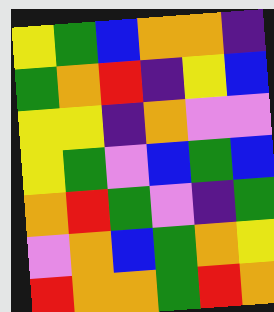[["yellow", "green", "blue", "orange", "orange", "indigo"], ["green", "orange", "red", "indigo", "yellow", "blue"], ["yellow", "yellow", "indigo", "orange", "violet", "violet"], ["yellow", "green", "violet", "blue", "green", "blue"], ["orange", "red", "green", "violet", "indigo", "green"], ["violet", "orange", "blue", "green", "orange", "yellow"], ["red", "orange", "orange", "green", "red", "orange"]]